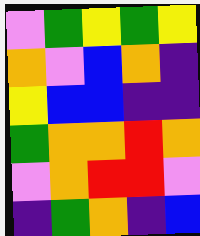[["violet", "green", "yellow", "green", "yellow"], ["orange", "violet", "blue", "orange", "indigo"], ["yellow", "blue", "blue", "indigo", "indigo"], ["green", "orange", "orange", "red", "orange"], ["violet", "orange", "red", "red", "violet"], ["indigo", "green", "orange", "indigo", "blue"]]